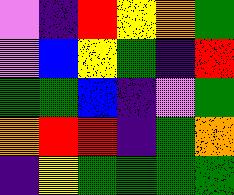[["violet", "indigo", "red", "yellow", "orange", "green"], ["violet", "blue", "yellow", "green", "indigo", "red"], ["green", "green", "blue", "indigo", "violet", "green"], ["orange", "red", "red", "indigo", "green", "orange"], ["indigo", "yellow", "green", "green", "green", "green"]]